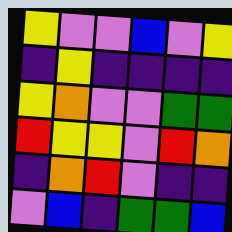[["yellow", "violet", "violet", "blue", "violet", "yellow"], ["indigo", "yellow", "indigo", "indigo", "indigo", "indigo"], ["yellow", "orange", "violet", "violet", "green", "green"], ["red", "yellow", "yellow", "violet", "red", "orange"], ["indigo", "orange", "red", "violet", "indigo", "indigo"], ["violet", "blue", "indigo", "green", "green", "blue"]]